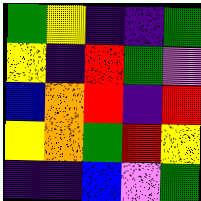[["green", "yellow", "indigo", "indigo", "green"], ["yellow", "indigo", "red", "green", "violet"], ["blue", "orange", "red", "indigo", "red"], ["yellow", "orange", "green", "red", "yellow"], ["indigo", "indigo", "blue", "violet", "green"]]